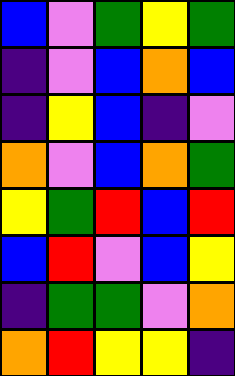[["blue", "violet", "green", "yellow", "green"], ["indigo", "violet", "blue", "orange", "blue"], ["indigo", "yellow", "blue", "indigo", "violet"], ["orange", "violet", "blue", "orange", "green"], ["yellow", "green", "red", "blue", "red"], ["blue", "red", "violet", "blue", "yellow"], ["indigo", "green", "green", "violet", "orange"], ["orange", "red", "yellow", "yellow", "indigo"]]